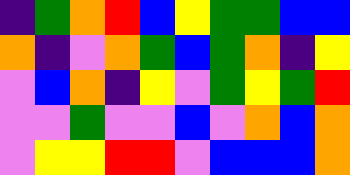[["indigo", "green", "orange", "red", "blue", "yellow", "green", "green", "blue", "blue"], ["orange", "indigo", "violet", "orange", "green", "blue", "green", "orange", "indigo", "yellow"], ["violet", "blue", "orange", "indigo", "yellow", "violet", "green", "yellow", "green", "red"], ["violet", "violet", "green", "violet", "violet", "blue", "violet", "orange", "blue", "orange"], ["violet", "yellow", "yellow", "red", "red", "violet", "blue", "blue", "blue", "orange"]]